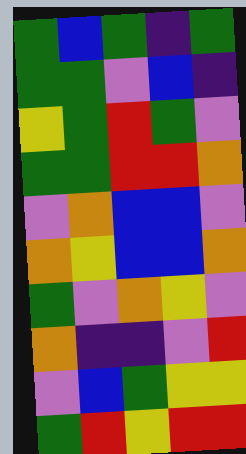[["green", "blue", "green", "indigo", "green"], ["green", "green", "violet", "blue", "indigo"], ["yellow", "green", "red", "green", "violet"], ["green", "green", "red", "red", "orange"], ["violet", "orange", "blue", "blue", "violet"], ["orange", "yellow", "blue", "blue", "orange"], ["green", "violet", "orange", "yellow", "violet"], ["orange", "indigo", "indigo", "violet", "red"], ["violet", "blue", "green", "yellow", "yellow"], ["green", "red", "yellow", "red", "red"]]